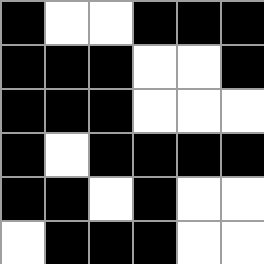[["black", "white", "white", "black", "black", "black"], ["black", "black", "black", "white", "white", "black"], ["black", "black", "black", "white", "white", "white"], ["black", "white", "black", "black", "black", "black"], ["black", "black", "white", "black", "white", "white"], ["white", "black", "black", "black", "white", "white"]]